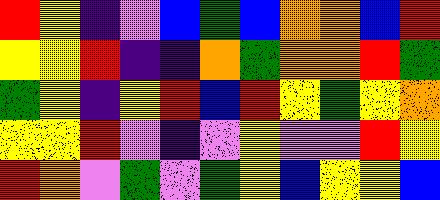[["red", "yellow", "indigo", "violet", "blue", "green", "blue", "orange", "orange", "blue", "red"], ["yellow", "yellow", "red", "indigo", "indigo", "orange", "green", "orange", "orange", "red", "green"], ["green", "yellow", "indigo", "yellow", "red", "blue", "red", "yellow", "green", "yellow", "orange"], ["yellow", "yellow", "red", "violet", "indigo", "violet", "yellow", "violet", "violet", "red", "yellow"], ["red", "orange", "violet", "green", "violet", "green", "yellow", "blue", "yellow", "yellow", "blue"]]